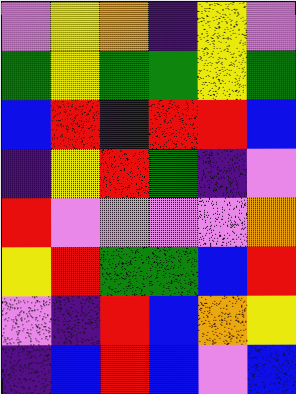[["violet", "yellow", "orange", "indigo", "yellow", "violet"], ["green", "yellow", "green", "green", "yellow", "green"], ["blue", "red", "indigo", "red", "red", "blue"], ["indigo", "yellow", "red", "green", "indigo", "violet"], ["red", "violet", "violet", "violet", "violet", "orange"], ["yellow", "red", "green", "green", "blue", "red"], ["violet", "indigo", "red", "blue", "orange", "yellow"], ["indigo", "blue", "red", "blue", "violet", "blue"]]